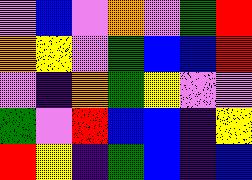[["violet", "blue", "violet", "orange", "violet", "green", "red"], ["orange", "yellow", "violet", "green", "blue", "blue", "red"], ["violet", "indigo", "orange", "green", "yellow", "violet", "violet"], ["green", "violet", "red", "blue", "blue", "indigo", "yellow"], ["red", "yellow", "indigo", "green", "blue", "indigo", "blue"]]